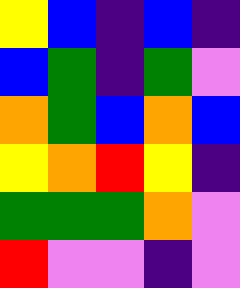[["yellow", "blue", "indigo", "blue", "indigo"], ["blue", "green", "indigo", "green", "violet"], ["orange", "green", "blue", "orange", "blue"], ["yellow", "orange", "red", "yellow", "indigo"], ["green", "green", "green", "orange", "violet"], ["red", "violet", "violet", "indigo", "violet"]]